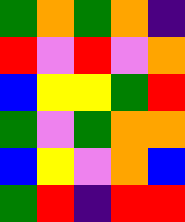[["green", "orange", "green", "orange", "indigo"], ["red", "violet", "red", "violet", "orange"], ["blue", "yellow", "yellow", "green", "red"], ["green", "violet", "green", "orange", "orange"], ["blue", "yellow", "violet", "orange", "blue"], ["green", "red", "indigo", "red", "red"]]